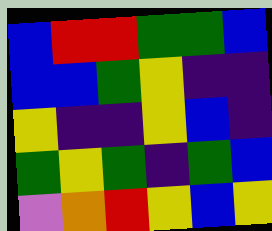[["blue", "red", "red", "green", "green", "blue"], ["blue", "blue", "green", "yellow", "indigo", "indigo"], ["yellow", "indigo", "indigo", "yellow", "blue", "indigo"], ["green", "yellow", "green", "indigo", "green", "blue"], ["violet", "orange", "red", "yellow", "blue", "yellow"]]